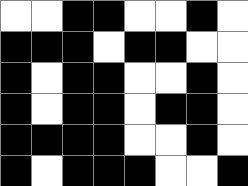[["white", "white", "black", "black", "white", "white", "black", "white"], ["black", "black", "black", "white", "black", "black", "white", "white"], ["black", "white", "black", "black", "white", "white", "black", "white"], ["black", "white", "black", "black", "white", "black", "black", "white"], ["black", "black", "black", "black", "white", "white", "black", "white"], ["black", "white", "black", "black", "black", "white", "white", "black"]]